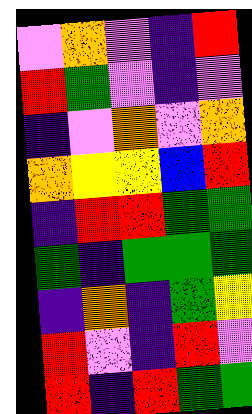[["violet", "orange", "violet", "indigo", "red"], ["red", "green", "violet", "indigo", "violet"], ["indigo", "violet", "orange", "violet", "orange"], ["orange", "yellow", "yellow", "blue", "red"], ["indigo", "red", "red", "green", "green"], ["green", "indigo", "green", "green", "green"], ["indigo", "orange", "indigo", "green", "yellow"], ["red", "violet", "indigo", "red", "violet"], ["red", "indigo", "red", "green", "green"]]